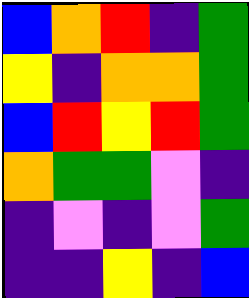[["blue", "orange", "red", "indigo", "green"], ["yellow", "indigo", "orange", "orange", "green"], ["blue", "red", "yellow", "red", "green"], ["orange", "green", "green", "violet", "indigo"], ["indigo", "violet", "indigo", "violet", "green"], ["indigo", "indigo", "yellow", "indigo", "blue"]]